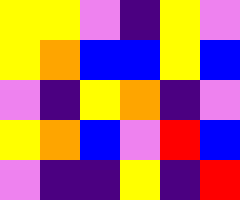[["yellow", "yellow", "violet", "indigo", "yellow", "violet"], ["yellow", "orange", "blue", "blue", "yellow", "blue"], ["violet", "indigo", "yellow", "orange", "indigo", "violet"], ["yellow", "orange", "blue", "violet", "red", "blue"], ["violet", "indigo", "indigo", "yellow", "indigo", "red"]]